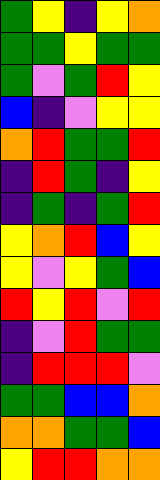[["green", "yellow", "indigo", "yellow", "orange"], ["green", "green", "yellow", "green", "green"], ["green", "violet", "green", "red", "yellow"], ["blue", "indigo", "violet", "yellow", "yellow"], ["orange", "red", "green", "green", "red"], ["indigo", "red", "green", "indigo", "yellow"], ["indigo", "green", "indigo", "green", "red"], ["yellow", "orange", "red", "blue", "yellow"], ["yellow", "violet", "yellow", "green", "blue"], ["red", "yellow", "red", "violet", "red"], ["indigo", "violet", "red", "green", "green"], ["indigo", "red", "red", "red", "violet"], ["green", "green", "blue", "blue", "orange"], ["orange", "orange", "green", "green", "blue"], ["yellow", "red", "red", "orange", "orange"]]